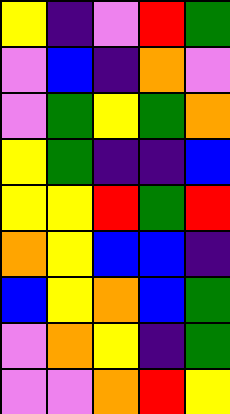[["yellow", "indigo", "violet", "red", "green"], ["violet", "blue", "indigo", "orange", "violet"], ["violet", "green", "yellow", "green", "orange"], ["yellow", "green", "indigo", "indigo", "blue"], ["yellow", "yellow", "red", "green", "red"], ["orange", "yellow", "blue", "blue", "indigo"], ["blue", "yellow", "orange", "blue", "green"], ["violet", "orange", "yellow", "indigo", "green"], ["violet", "violet", "orange", "red", "yellow"]]